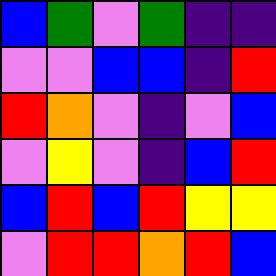[["blue", "green", "violet", "green", "indigo", "indigo"], ["violet", "violet", "blue", "blue", "indigo", "red"], ["red", "orange", "violet", "indigo", "violet", "blue"], ["violet", "yellow", "violet", "indigo", "blue", "red"], ["blue", "red", "blue", "red", "yellow", "yellow"], ["violet", "red", "red", "orange", "red", "blue"]]